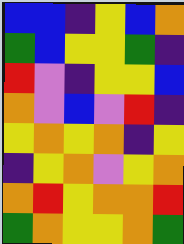[["blue", "blue", "indigo", "yellow", "blue", "orange"], ["green", "blue", "yellow", "yellow", "green", "indigo"], ["red", "violet", "indigo", "yellow", "yellow", "blue"], ["orange", "violet", "blue", "violet", "red", "indigo"], ["yellow", "orange", "yellow", "orange", "indigo", "yellow"], ["indigo", "yellow", "orange", "violet", "yellow", "orange"], ["orange", "red", "yellow", "orange", "orange", "red"], ["green", "orange", "yellow", "yellow", "orange", "green"]]